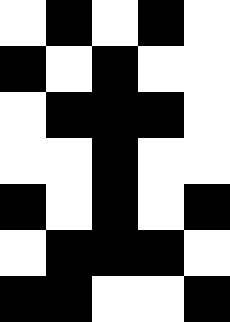[["white", "black", "white", "black", "white"], ["black", "white", "black", "white", "white"], ["white", "black", "black", "black", "white"], ["white", "white", "black", "white", "white"], ["black", "white", "black", "white", "black"], ["white", "black", "black", "black", "white"], ["black", "black", "white", "white", "black"]]